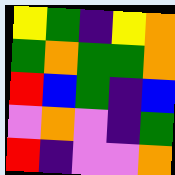[["yellow", "green", "indigo", "yellow", "orange"], ["green", "orange", "green", "green", "orange"], ["red", "blue", "green", "indigo", "blue"], ["violet", "orange", "violet", "indigo", "green"], ["red", "indigo", "violet", "violet", "orange"]]